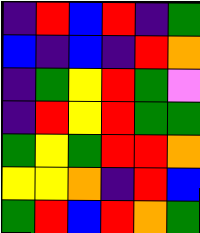[["indigo", "red", "blue", "red", "indigo", "green"], ["blue", "indigo", "blue", "indigo", "red", "orange"], ["indigo", "green", "yellow", "red", "green", "violet"], ["indigo", "red", "yellow", "red", "green", "green"], ["green", "yellow", "green", "red", "red", "orange"], ["yellow", "yellow", "orange", "indigo", "red", "blue"], ["green", "red", "blue", "red", "orange", "green"]]